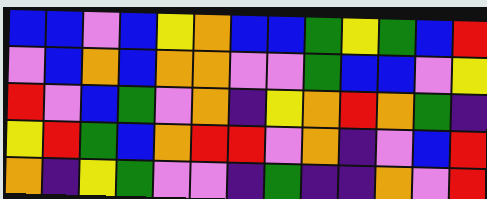[["blue", "blue", "violet", "blue", "yellow", "orange", "blue", "blue", "green", "yellow", "green", "blue", "red"], ["violet", "blue", "orange", "blue", "orange", "orange", "violet", "violet", "green", "blue", "blue", "violet", "yellow"], ["red", "violet", "blue", "green", "violet", "orange", "indigo", "yellow", "orange", "red", "orange", "green", "indigo"], ["yellow", "red", "green", "blue", "orange", "red", "red", "violet", "orange", "indigo", "violet", "blue", "red"], ["orange", "indigo", "yellow", "green", "violet", "violet", "indigo", "green", "indigo", "indigo", "orange", "violet", "red"]]